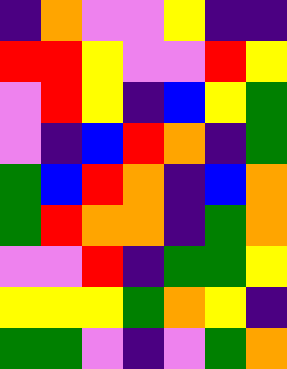[["indigo", "orange", "violet", "violet", "yellow", "indigo", "indigo"], ["red", "red", "yellow", "violet", "violet", "red", "yellow"], ["violet", "red", "yellow", "indigo", "blue", "yellow", "green"], ["violet", "indigo", "blue", "red", "orange", "indigo", "green"], ["green", "blue", "red", "orange", "indigo", "blue", "orange"], ["green", "red", "orange", "orange", "indigo", "green", "orange"], ["violet", "violet", "red", "indigo", "green", "green", "yellow"], ["yellow", "yellow", "yellow", "green", "orange", "yellow", "indigo"], ["green", "green", "violet", "indigo", "violet", "green", "orange"]]